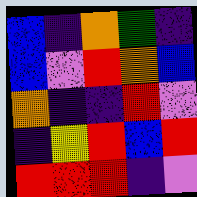[["blue", "indigo", "orange", "green", "indigo"], ["blue", "violet", "red", "orange", "blue"], ["orange", "indigo", "indigo", "red", "violet"], ["indigo", "yellow", "red", "blue", "red"], ["red", "red", "red", "indigo", "violet"]]